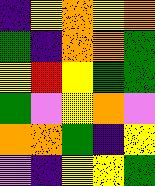[["indigo", "yellow", "orange", "yellow", "orange"], ["green", "indigo", "orange", "orange", "green"], ["yellow", "red", "yellow", "green", "green"], ["green", "violet", "yellow", "orange", "violet"], ["orange", "orange", "green", "indigo", "yellow"], ["violet", "indigo", "yellow", "yellow", "green"]]